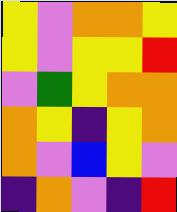[["yellow", "violet", "orange", "orange", "yellow"], ["yellow", "violet", "yellow", "yellow", "red"], ["violet", "green", "yellow", "orange", "orange"], ["orange", "yellow", "indigo", "yellow", "orange"], ["orange", "violet", "blue", "yellow", "violet"], ["indigo", "orange", "violet", "indigo", "red"]]